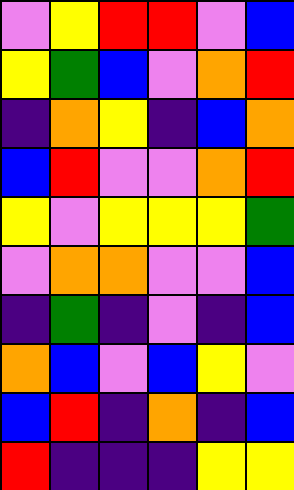[["violet", "yellow", "red", "red", "violet", "blue"], ["yellow", "green", "blue", "violet", "orange", "red"], ["indigo", "orange", "yellow", "indigo", "blue", "orange"], ["blue", "red", "violet", "violet", "orange", "red"], ["yellow", "violet", "yellow", "yellow", "yellow", "green"], ["violet", "orange", "orange", "violet", "violet", "blue"], ["indigo", "green", "indigo", "violet", "indigo", "blue"], ["orange", "blue", "violet", "blue", "yellow", "violet"], ["blue", "red", "indigo", "orange", "indigo", "blue"], ["red", "indigo", "indigo", "indigo", "yellow", "yellow"]]